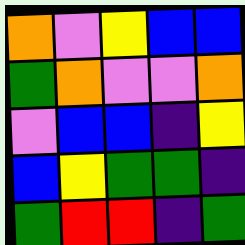[["orange", "violet", "yellow", "blue", "blue"], ["green", "orange", "violet", "violet", "orange"], ["violet", "blue", "blue", "indigo", "yellow"], ["blue", "yellow", "green", "green", "indigo"], ["green", "red", "red", "indigo", "green"]]